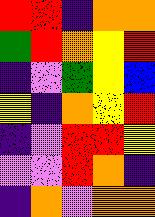[["red", "red", "indigo", "orange", "orange"], ["green", "red", "orange", "yellow", "red"], ["indigo", "violet", "green", "yellow", "blue"], ["yellow", "indigo", "orange", "yellow", "red"], ["indigo", "violet", "red", "red", "yellow"], ["violet", "violet", "red", "orange", "indigo"], ["indigo", "orange", "violet", "orange", "orange"]]